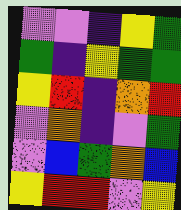[["violet", "violet", "indigo", "yellow", "green"], ["green", "indigo", "yellow", "green", "green"], ["yellow", "red", "indigo", "orange", "red"], ["violet", "orange", "indigo", "violet", "green"], ["violet", "blue", "green", "orange", "blue"], ["yellow", "red", "red", "violet", "yellow"]]